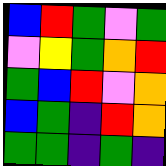[["blue", "red", "green", "violet", "green"], ["violet", "yellow", "green", "orange", "red"], ["green", "blue", "red", "violet", "orange"], ["blue", "green", "indigo", "red", "orange"], ["green", "green", "indigo", "green", "indigo"]]